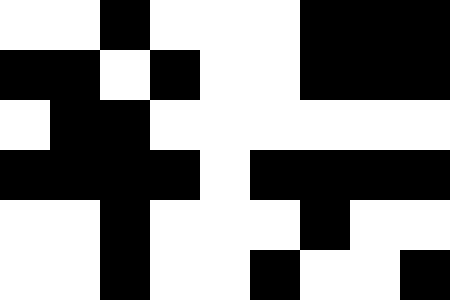[["white", "white", "black", "white", "white", "white", "black", "black", "black"], ["black", "black", "white", "black", "white", "white", "black", "black", "black"], ["white", "black", "black", "white", "white", "white", "white", "white", "white"], ["black", "black", "black", "black", "white", "black", "black", "black", "black"], ["white", "white", "black", "white", "white", "white", "black", "white", "white"], ["white", "white", "black", "white", "white", "black", "white", "white", "black"]]